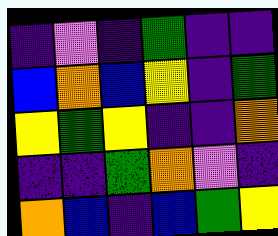[["indigo", "violet", "indigo", "green", "indigo", "indigo"], ["blue", "orange", "blue", "yellow", "indigo", "green"], ["yellow", "green", "yellow", "indigo", "indigo", "orange"], ["indigo", "indigo", "green", "orange", "violet", "indigo"], ["orange", "blue", "indigo", "blue", "green", "yellow"]]